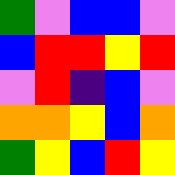[["green", "violet", "blue", "blue", "violet"], ["blue", "red", "red", "yellow", "red"], ["violet", "red", "indigo", "blue", "violet"], ["orange", "orange", "yellow", "blue", "orange"], ["green", "yellow", "blue", "red", "yellow"]]